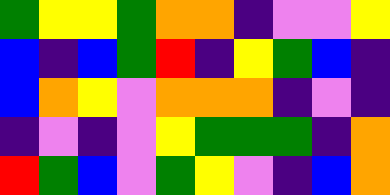[["green", "yellow", "yellow", "green", "orange", "orange", "indigo", "violet", "violet", "yellow"], ["blue", "indigo", "blue", "green", "red", "indigo", "yellow", "green", "blue", "indigo"], ["blue", "orange", "yellow", "violet", "orange", "orange", "orange", "indigo", "violet", "indigo"], ["indigo", "violet", "indigo", "violet", "yellow", "green", "green", "green", "indigo", "orange"], ["red", "green", "blue", "violet", "green", "yellow", "violet", "indigo", "blue", "orange"]]